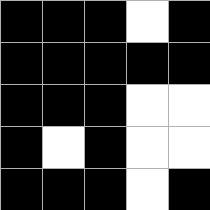[["black", "black", "black", "white", "black"], ["black", "black", "black", "black", "black"], ["black", "black", "black", "white", "white"], ["black", "white", "black", "white", "white"], ["black", "black", "black", "white", "black"]]